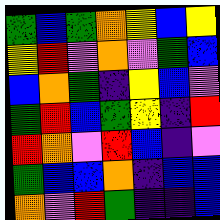[["green", "blue", "green", "orange", "yellow", "blue", "yellow"], ["yellow", "red", "violet", "orange", "violet", "green", "blue"], ["blue", "orange", "green", "indigo", "yellow", "blue", "violet"], ["green", "red", "blue", "green", "yellow", "indigo", "red"], ["red", "orange", "violet", "red", "blue", "indigo", "violet"], ["green", "blue", "blue", "orange", "indigo", "blue", "blue"], ["orange", "violet", "red", "green", "indigo", "indigo", "blue"]]